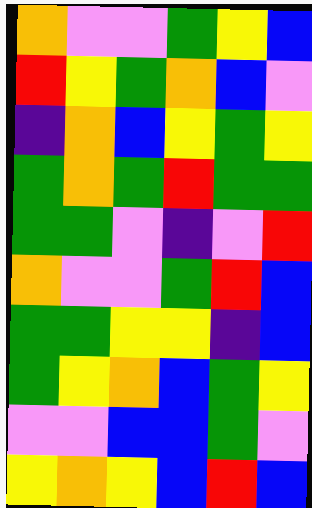[["orange", "violet", "violet", "green", "yellow", "blue"], ["red", "yellow", "green", "orange", "blue", "violet"], ["indigo", "orange", "blue", "yellow", "green", "yellow"], ["green", "orange", "green", "red", "green", "green"], ["green", "green", "violet", "indigo", "violet", "red"], ["orange", "violet", "violet", "green", "red", "blue"], ["green", "green", "yellow", "yellow", "indigo", "blue"], ["green", "yellow", "orange", "blue", "green", "yellow"], ["violet", "violet", "blue", "blue", "green", "violet"], ["yellow", "orange", "yellow", "blue", "red", "blue"]]